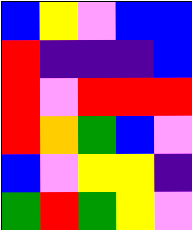[["blue", "yellow", "violet", "blue", "blue"], ["red", "indigo", "indigo", "indigo", "blue"], ["red", "violet", "red", "red", "red"], ["red", "orange", "green", "blue", "violet"], ["blue", "violet", "yellow", "yellow", "indigo"], ["green", "red", "green", "yellow", "violet"]]